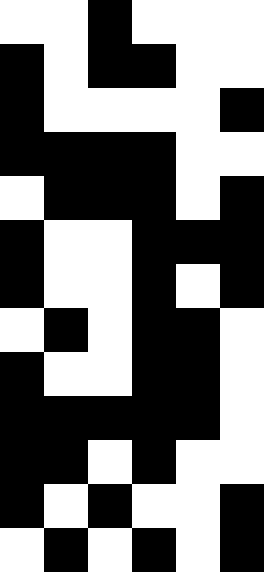[["white", "white", "black", "white", "white", "white"], ["black", "white", "black", "black", "white", "white"], ["black", "white", "white", "white", "white", "black"], ["black", "black", "black", "black", "white", "white"], ["white", "black", "black", "black", "white", "black"], ["black", "white", "white", "black", "black", "black"], ["black", "white", "white", "black", "white", "black"], ["white", "black", "white", "black", "black", "white"], ["black", "white", "white", "black", "black", "white"], ["black", "black", "black", "black", "black", "white"], ["black", "black", "white", "black", "white", "white"], ["black", "white", "black", "white", "white", "black"], ["white", "black", "white", "black", "white", "black"]]